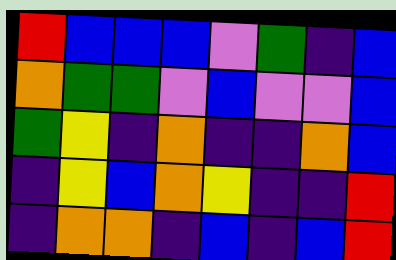[["red", "blue", "blue", "blue", "violet", "green", "indigo", "blue"], ["orange", "green", "green", "violet", "blue", "violet", "violet", "blue"], ["green", "yellow", "indigo", "orange", "indigo", "indigo", "orange", "blue"], ["indigo", "yellow", "blue", "orange", "yellow", "indigo", "indigo", "red"], ["indigo", "orange", "orange", "indigo", "blue", "indigo", "blue", "red"]]